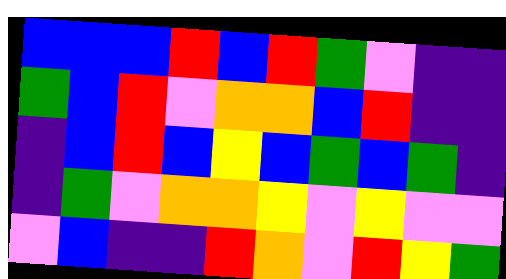[["blue", "blue", "blue", "red", "blue", "red", "green", "violet", "indigo", "indigo"], ["green", "blue", "red", "violet", "orange", "orange", "blue", "red", "indigo", "indigo"], ["indigo", "blue", "red", "blue", "yellow", "blue", "green", "blue", "green", "indigo"], ["indigo", "green", "violet", "orange", "orange", "yellow", "violet", "yellow", "violet", "violet"], ["violet", "blue", "indigo", "indigo", "red", "orange", "violet", "red", "yellow", "green"]]